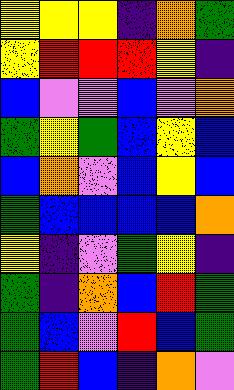[["yellow", "yellow", "yellow", "indigo", "orange", "green"], ["yellow", "red", "red", "red", "yellow", "indigo"], ["blue", "violet", "violet", "blue", "violet", "orange"], ["green", "yellow", "green", "blue", "yellow", "blue"], ["blue", "orange", "violet", "blue", "yellow", "blue"], ["green", "blue", "blue", "blue", "blue", "orange"], ["yellow", "indigo", "violet", "green", "yellow", "indigo"], ["green", "indigo", "orange", "blue", "red", "green"], ["green", "blue", "violet", "red", "blue", "green"], ["green", "red", "blue", "indigo", "orange", "violet"]]